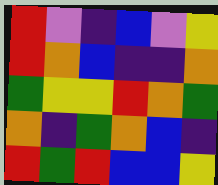[["red", "violet", "indigo", "blue", "violet", "yellow"], ["red", "orange", "blue", "indigo", "indigo", "orange"], ["green", "yellow", "yellow", "red", "orange", "green"], ["orange", "indigo", "green", "orange", "blue", "indigo"], ["red", "green", "red", "blue", "blue", "yellow"]]